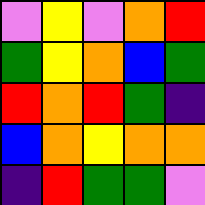[["violet", "yellow", "violet", "orange", "red"], ["green", "yellow", "orange", "blue", "green"], ["red", "orange", "red", "green", "indigo"], ["blue", "orange", "yellow", "orange", "orange"], ["indigo", "red", "green", "green", "violet"]]